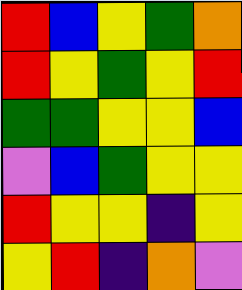[["red", "blue", "yellow", "green", "orange"], ["red", "yellow", "green", "yellow", "red"], ["green", "green", "yellow", "yellow", "blue"], ["violet", "blue", "green", "yellow", "yellow"], ["red", "yellow", "yellow", "indigo", "yellow"], ["yellow", "red", "indigo", "orange", "violet"]]